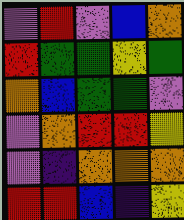[["violet", "red", "violet", "blue", "orange"], ["red", "green", "green", "yellow", "green"], ["orange", "blue", "green", "green", "violet"], ["violet", "orange", "red", "red", "yellow"], ["violet", "indigo", "orange", "orange", "orange"], ["red", "red", "blue", "indigo", "yellow"]]